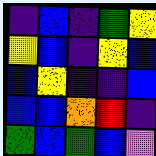[["indigo", "blue", "indigo", "green", "yellow"], ["yellow", "blue", "indigo", "yellow", "blue"], ["blue", "yellow", "indigo", "indigo", "blue"], ["blue", "blue", "orange", "red", "indigo"], ["green", "blue", "green", "blue", "violet"]]